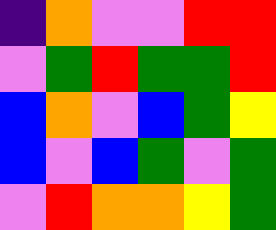[["indigo", "orange", "violet", "violet", "red", "red"], ["violet", "green", "red", "green", "green", "red"], ["blue", "orange", "violet", "blue", "green", "yellow"], ["blue", "violet", "blue", "green", "violet", "green"], ["violet", "red", "orange", "orange", "yellow", "green"]]